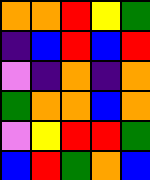[["orange", "orange", "red", "yellow", "green"], ["indigo", "blue", "red", "blue", "red"], ["violet", "indigo", "orange", "indigo", "orange"], ["green", "orange", "orange", "blue", "orange"], ["violet", "yellow", "red", "red", "green"], ["blue", "red", "green", "orange", "blue"]]